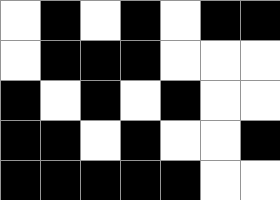[["white", "black", "white", "black", "white", "black", "black"], ["white", "black", "black", "black", "white", "white", "white"], ["black", "white", "black", "white", "black", "white", "white"], ["black", "black", "white", "black", "white", "white", "black"], ["black", "black", "black", "black", "black", "white", "white"]]